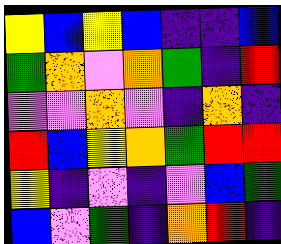[["yellow", "blue", "yellow", "blue", "indigo", "indigo", "blue"], ["green", "orange", "violet", "orange", "green", "indigo", "red"], ["violet", "violet", "orange", "violet", "indigo", "orange", "indigo"], ["red", "blue", "yellow", "orange", "green", "red", "red"], ["yellow", "indigo", "violet", "indigo", "violet", "blue", "green"], ["blue", "violet", "green", "indigo", "orange", "red", "indigo"]]